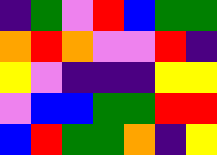[["indigo", "green", "violet", "red", "blue", "green", "green"], ["orange", "red", "orange", "violet", "violet", "red", "indigo"], ["yellow", "violet", "indigo", "indigo", "indigo", "yellow", "yellow"], ["violet", "blue", "blue", "green", "green", "red", "red"], ["blue", "red", "green", "green", "orange", "indigo", "yellow"]]